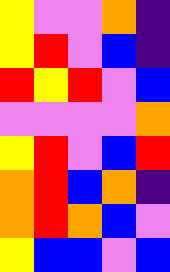[["yellow", "violet", "violet", "orange", "indigo"], ["yellow", "red", "violet", "blue", "indigo"], ["red", "yellow", "red", "violet", "blue"], ["violet", "violet", "violet", "violet", "orange"], ["yellow", "red", "violet", "blue", "red"], ["orange", "red", "blue", "orange", "indigo"], ["orange", "red", "orange", "blue", "violet"], ["yellow", "blue", "blue", "violet", "blue"]]